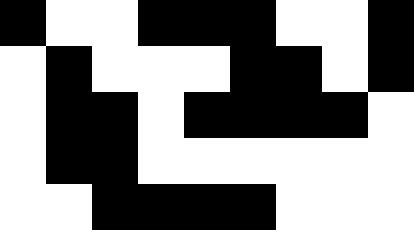[["black", "white", "white", "black", "black", "black", "white", "white", "black"], ["white", "black", "white", "white", "white", "black", "black", "white", "black"], ["white", "black", "black", "white", "black", "black", "black", "black", "white"], ["white", "black", "black", "white", "white", "white", "white", "white", "white"], ["white", "white", "black", "black", "black", "black", "white", "white", "white"]]